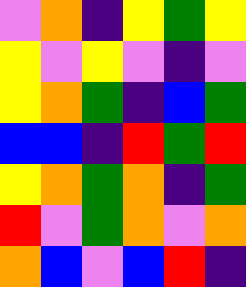[["violet", "orange", "indigo", "yellow", "green", "yellow"], ["yellow", "violet", "yellow", "violet", "indigo", "violet"], ["yellow", "orange", "green", "indigo", "blue", "green"], ["blue", "blue", "indigo", "red", "green", "red"], ["yellow", "orange", "green", "orange", "indigo", "green"], ["red", "violet", "green", "orange", "violet", "orange"], ["orange", "blue", "violet", "blue", "red", "indigo"]]